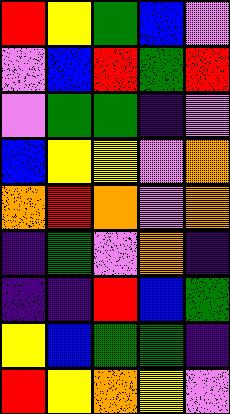[["red", "yellow", "green", "blue", "violet"], ["violet", "blue", "red", "green", "red"], ["violet", "green", "green", "indigo", "violet"], ["blue", "yellow", "yellow", "violet", "orange"], ["orange", "red", "orange", "violet", "orange"], ["indigo", "green", "violet", "orange", "indigo"], ["indigo", "indigo", "red", "blue", "green"], ["yellow", "blue", "green", "green", "indigo"], ["red", "yellow", "orange", "yellow", "violet"]]